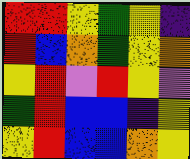[["red", "red", "yellow", "green", "yellow", "indigo"], ["red", "blue", "orange", "green", "yellow", "orange"], ["yellow", "red", "violet", "red", "yellow", "violet"], ["green", "red", "blue", "blue", "indigo", "yellow"], ["yellow", "red", "blue", "blue", "orange", "yellow"]]